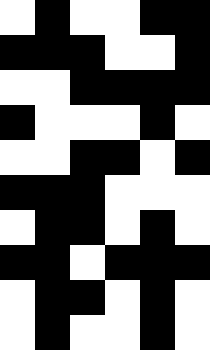[["white", "black", "white", "white", "black", "black"], ["black", "black", "black", "white", "white", "black"], ["white", "white", "black", "black", "black", "black"], ["black", "white", "white", "white", "black", "white"], ["white", "white", "black", "black", "white", "black"], ["black", "black", "black", "white", "white", "white"], ["white", "black", "black", "white", "black", "white"], ["black", "black", "white", "black", "black", "black"], ["white", "black", "black", "white", "black", "white"], ["white", "black", "white", "white", "black", "white"]]